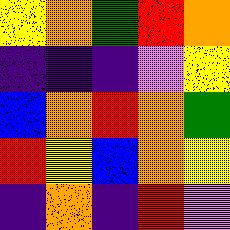[["yellow", "orange", "green", "red", "orange"], ["indigo", "indigo", "indigo", "violet", "yellow"], ["blue", "orange", "red", "orange", "green"], ["red", "yellow", "blue", "orange", "yellow"], ["indigo", "orange", "indigo", "red", "violet"]]